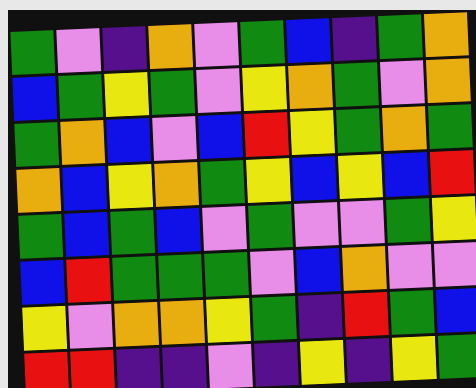[["green", "violet", "indigo", "orange", "violet", "green", "blue", "indigo", "green", "orange"], ["blue", "green", "yellow", "green", "violet", "yellow", "orange", "green", "violet", "orange"], ["green", "orange", "blue", "violet", "blue", "red", "yellow", "green", "orange", "green"], ["orange", "blue", "yellow", "orange", "green", "yellow", "blue", "yellow", "blue", "red"], ["green", "blue", "green", "blue", "violet", "green", "violet", "violet", "green", "yellow"], ["blue", "red", "green", "green", "green", "violet", "blue", "orange", "violet", "violet"], ["yellow", "violet", "orange", "orange", "yellow", "green", "indigo", "red", "green", "blue"], ["red", "red", "indigo", "indigo", "violet", "indigo", "yellow", "indigo", "yellow", "green"]]